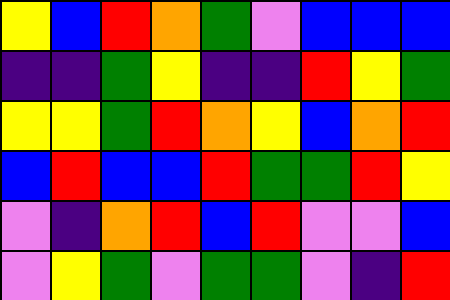[["yellow", "blue", "red", "orange", "green", "violet", "blue", "blue", "blue"], ["indigo", "indigo", "green", "yellow", "indigo", "indigo", "red", "yellow", "green"], ["yellow", "yellow", "green", "red", "orange", "yellow", "blue", "orange", "red"], ["blue", "red", "blue", "blue", "red", "green", "green", "red", "yellow"], ["violet", "indigo", "orange", "red", "blue", "red", "violet", "violet", "blue"], ["violet", "yellow", "green", "violet", "green", "green", "violet", "indigo", "red"]]